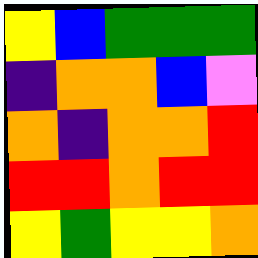[["yellow", "blue", "green", "green", "green"], ["indigo", "orange", "orange", "blue", "violet"], ["orange", "indigo", "orange", "orange", "red"], ["red", "red", "orange", "red", "red"], ["yellow", "green", "yellow", "yellow", "orange"]]